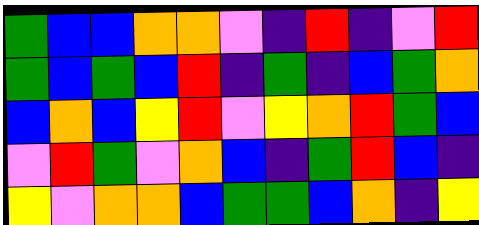[["green", "blue", "blue", "orange", "orange", "violet", "indigo", "red", "indigo", "violet", "red"], ["green", "blue", "green", "blue", "red", "indigo", "green", "indigo", "blue", "green", "orange"], ["blue", "orange", "blue", "yellow", "red", "violet", "yellow", "orange", "red", "green", "blue"], ["violet", "red", "green", "violet", "orange", "blue", "indigo", "green", "red", "blue", "indigo"], ["yellow", "violet", "orange", "orange", "blue", "green", "green", "blue", "orange", "indigo", "yellow"]]